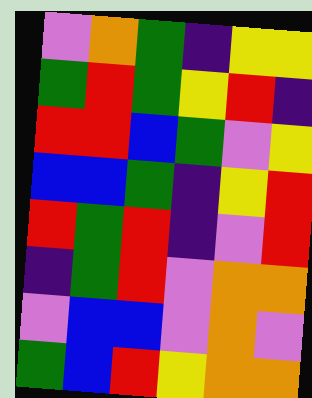[["violet", "orange", "green", "indigo", "yellow", "yellow"], ["green", "red", "green", "yellow", "red", "indigo"], ["red", "red", "blue", "green", "violet", "yellow"], ["blue", "blue", "green", "indigo", "yellow", "red"], ["red", "green", "red", "indigo", "violet", "red"], ["indigo", "green", "red", "violet", "orange", "orange"], ["violet", "blue", "blue", "violet", "orange", "violet"], ["green", "blue", "red", "yellow", "orange", "orange"]]